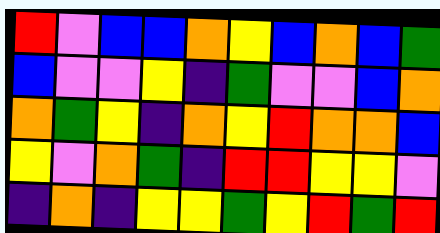[["red", "violet", "blue", "blue", "orange", "yellow", "blue", "orange", "blue", "green"], ["blue", "violet", "violet", "yellow", "indigo", "green", "violet", "violet", "blue", "orange"], ["orange", "green", "yellow", "indigo", "orange", "yellow", "red", "orange", "orange", "blue"], ["yellow", "violet", "orange", "green", "indigo", "red", "red", "yellow", "yellow", "violet"], ["indigo", "orange", "indigo", "yellow", "yellow", "green", "yellow", "red", "green", "red"]]